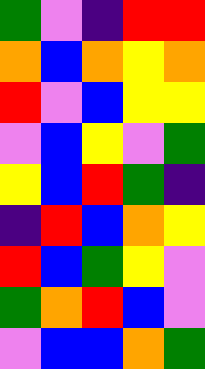[["green", "violet", "indigo", "red", "red"], ["orange", "blue", "orange", "yellow", "orange"], ["red", "violet", "blue", "yellow", "yellow"], ["violet", "blue", "yellow", "violet", "green"], ["yellow", "blue", "red", "green", "indigo"], ["indigo", "red", "blue", "orange", "yellow"], ["red", "blue", "green", "yellow", "violet"], ["green", "orange", "red", "blue", "violet"], ["violet", "blue", "blue", "orange", "green"]]